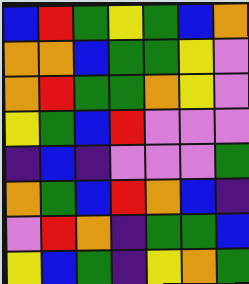[["blue", "red", "green", "yellow", "green", "blue", "orange"], ["orange", "orange", "blue", "green", "green", "yellow", "violet"], ["orange", "red", "green", "green", "orange", "yellow", "violet"], ["yellow", "green", "blue", "red", "violet", "violet", "violet"], ["indigo", "blue", "indigo", "violet", "violet", "violet", "green"], ["orange", "green", "blue", "red", "orange", "blue", "indigo"], ["violet", "red", "orange", "indigo", "green", "green", "blue"], ["yellow", "blue", "green", "indigo", "yellow", "orange", "green"]]